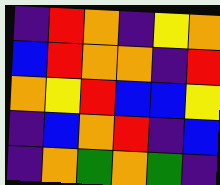[["indigo", "red", "orange", "indigo", "yellow", "orange"], ["blue", "red", "orange", "orange", "indigo", "red"], ["orange", "yellow", "red", "blue", "blue", "yellow"], ["indigo", "blue", "orange", "red", "indigo", "blue"], ["indigo", "orange", "green", "orange", "green", "indigo"]]